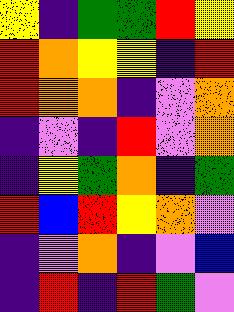[["yellow", "indigo", "green", "green", "red", "yellow"], ["red", "orange", "yellow", "yellow", "indigo", "red"], ["red", "orange", "orange", "indigo", "violet", "orange"], ["indigo", "violet", "indigo", "red", "violet", "orange"], ["indigo", "yellow", "green", "orange", "indigo", "green"], ["red", "blue", "red", "yellow", "orange", "violet"], ["indigo", "violet", "orange", "indigo", "violet", "blue"], ["indigo", "red", "indigo", "red", "green", "violet"]]